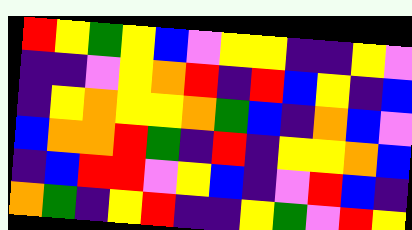[["red", "yellow", "green", "yellow", "blue", "violet", "yellow", "yellow", "indigo", "indigo", "yellow", "violet"], ["indigo", "indigo", "violet", "yellow", "orange", "red", "indigo", "red", "blue", "yellow", "indigo", "blue"], ["indigo", "yellow", "orange", "yellow", "yellow", "orange", "green", "blue", "indigo", "orange", "blue", "violet"], ["blue", "orange", "orange", "red", "green", "indigo", "red", "indigo", "yellow", "yellow", "orange", "blue"], ["indigo", "blue", "red", "red", "violet", "yellow", "blue", "indigo", "violet", "red", "blue", "indigo"], ["orange", "green", "indigo", "yellow", "red", "indigo", "indigo", "yellow", "green", "violet", "red", "yellow"]]